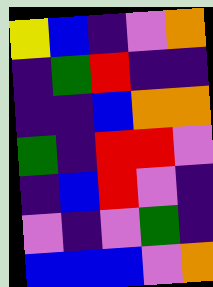[["yellow", "blue", "indigo", "violet", "orange"], ["indigo", "green", "red", "indigo", "indigo"], ["indigo", "indigo", "blue", "orange", "orange"], ["green", "indigo", "red", "red", "violet"], ["indigo", "blue", "red", "violet", "indigo"], ["violet", "indigo", "violet", "green", "indigo"], ["blue", "blue", "blue", "violet", "orange"]]